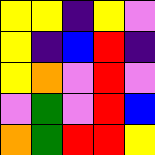[["yellow", "yellow", "indigo", "yellow", "violet"], ["yellow", "indigo", "blue", "red", "indigo"], ["yellow", "orange", "violet", "red", "violet"], ["violet", "green", "violet", "red", "blue"], ["orange", "green", "red", "red", "yellow"]]